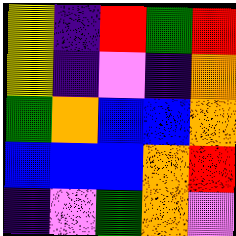[["yellow", "indigo", "red", "green", "red"], ["yellow", "indigo", "violet", "indigo", "orange"], ["green", "orange", "blue", "blue", "orange"], ["blue", "blue", "blue", "orange", "red"], ["indigo", "violet", "green", "orange", "violet"]]